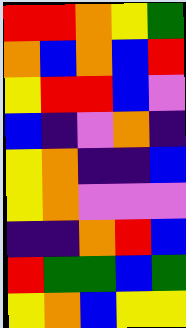[["red", "red", "orange", "yellow", "green"], ["orange", "blue", "orange", "blue", "red"], ["yellow", "red", "red", "blue", "violet"], ["blue", "indigo", "violet", "orange", "indigo"], ["yellow", "orange", "indigo", "indigo", "blue"], ["yellow", "orange", "violet", "violet", "violet"], ["indigo", "indigo", "orange", "red", "blue"], ["red", "green", "green", "blue", "green"], ["yellow", "orange", "blue", "yellow", "yellow"]]